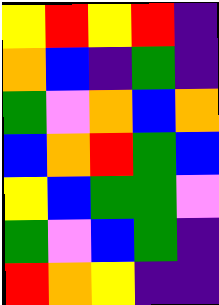[["yellow", "red", "yellow", "red", "indigo"], ["orange", "blue", "indigo", "green", "indigo"], ["green", "violet", "orange", "blue", "orange"], ["blue", "orange", "red", "green", "blue"], ["yellow", "blue", "green", "green", "violet"], ["green", "violet", "blue", "green", "indigo"], ["red", "orange", "yellow", "indigo", "indigo"]]